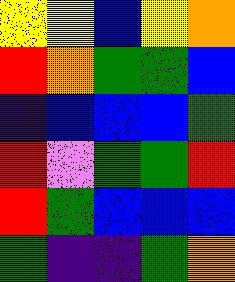[["yellow", "yellow", "blue", "yellow", "orange"], ["red", "orange", "green", "green", "blue"], ["indigo", "blue", "blue", "blue", "green"], ["red", "violet", "green", "green", "red"], ["red", "green", "blue", "blue", "blue"], ["green", "indigo", "indigo", "green", "orange"]]